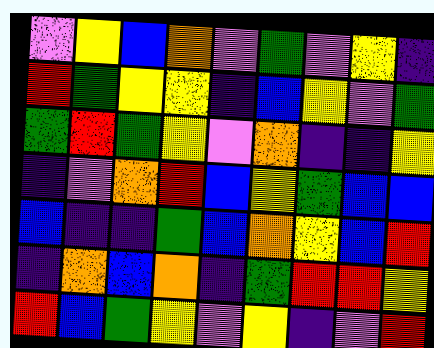[["violet", "yellow", "blue", "orange", "violet", "green", "violet", "yellow", "indigo"], ["red", "green", "yellow", "yellow", "indigo", "blue", "yellow", "violet", "green"], ["green", "red", "green", "yellow", "violet", "orange", "indigo", "indigo", "yellow"], ["indigo", "violet", "orange", "red", "blue", "yellow", "green", "blue", "blue"], ["blue", "indigo", "indigo", "green", "blue", "orange", "yellow", "blue", "red"], ["indigo", "orange", "blue", "orange", "indigo", "green", "red", "red", "yellow"], ["red", "blue", "green", "yellow", "violet", "yellow", "indigo", "violet", "red"]]